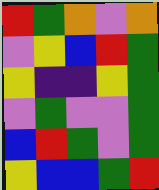[["red", "green", "orange", "violet", "orange"], ["violet", "yellow", "blue", "red", "green"], ["yellow", "indigo", "indigo", "yellow", "green"], ["violet", "green", "violet", "violet", "green"], ["blue", "red", "green", "violet", "green"], ["yellow", "blue", "blue", "green", "red"]]